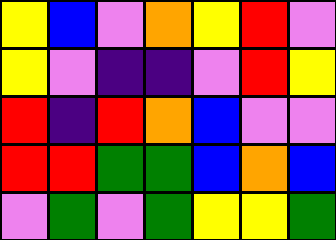[["yellow", "blue", "violet", "orange", "yellow", "red", "violet"], ["yellow", "violet", "indigo", "indigo", "violet", "red", "yellow"], ["red", "indigo", "red", "orange", "blue", "violet", "violet"], ["red", "red", "green", "green", "blue", "orange", "blue"], ["violet", "green", "violet", "green", "yellow", "yellow", "green"]]